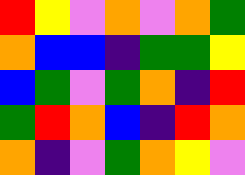[["red", "yellow", "violet", "orange", "violet", "orange", "green"], ["orange", "blue", "blue", "indigo", "green", "green", "yellow"], ["blue", "green", "violet", "green", "orange", "indigo", "red"], ["green", "red", "orange", "blue", "indigo", "red", "orange"], ["orange", "indigo", "violet", "green", "orange", "yellow", "violet"]]